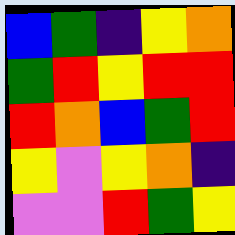[["blue", "green", "indigo", "yellow", "orange"], ["green", "red", "yellow", "red", "red"], ["red", "orange", "blue", "green", "red"], ["yellow", "violet", "yellow", "orange", "indigo"], ["violet", "violet", "red", "green", "yellow"]]